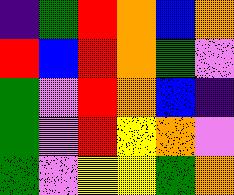[["indigo", "green", "red", "orange", "blue", "orange"], ["red", "blue", "red", "orange", "green", "violet"], ["green", "violet", "red", "orange", "blue", "indigo"], ["green", "violet", "red", "yellow", "orange", "violet"], ["green", "violet", "yellow", "yellow", "green", "orange"]]